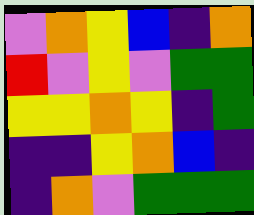[["violet", "orange", "yellow", "blue", "indigo", "orange"], ["red", "violet", "yellow", "violet", "green", "green"], ["yellow", "yellow", "orange", "yellow", "indigo", "green"], ["indigo", "indigo", "yellow", "orange", "blue", "indigo"], ["indigo", "orange", "violet", "green", "green", "green"]]